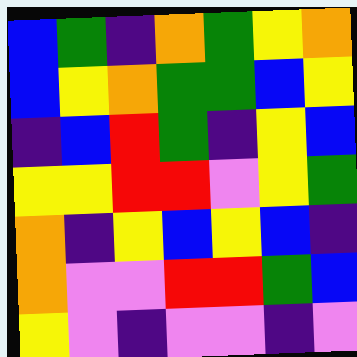[["blue", "green", "indigo", "orange", "green", "yellow", "orange"], ["blue", "yellow", "orange", "green", "green", "blue", "yellow"], ["indigo", "blue", "red", "green", "indigo", "yellow", "blue"], ["yellow", "yellow", "red", "red", "violet", "yellow", "green"], ["orange", "indigo", "yellow", "blue", "yellow", "blue", "indigo"], ["orange", "violet", "violet", "red", "red", "green", "blue"], ["yellow", "violet", "indigo", "violet", "violet", "indigo", "violet"]]